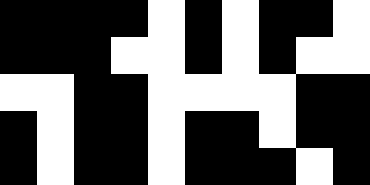[["black", "black", "black", "black", "white", "black", "white", "black", "black", "white"], ["black", "black", "black", "white", "white", "black", "white", "black", "white", "white"], ["white", "white", "black", "black", "white", "white", "white", "white", "black", "black"], ["black", "white", "black", "black", "white", "black", "black", "white", "black", "black"], ["black", "white", "black", "black", "white", "black", "black", "black", "white", "black"]]